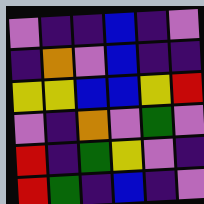[["violet", "indigo", "indigo", "blue", "indigo", "violet"], ["indigo", "orange", "violet", "blue", "indigo", "indigo"], ["yellow", "yellow", "blue", "blue", "yellow", "red"], ["violet", "indigo", "orange", "violet", "green", "violet"], ["red", "indigo", "green", "yellow", "violet", "indigo"], ["red", "green", "indigo", "blue", "indigo", "violet"]]